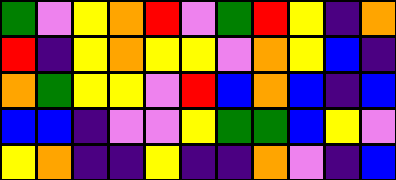[["green", "violet", "yellow", "orange", "red", "violet", "green", "red", "yellow", "indigo", "orange"], ["red", "indigo", "yellow", "orange", "yellow", "yellow", "violet", "orange", "yellow", "blue", "indigo"], ["orange", "green", "yellow", "yellow", "violet", "red", "blue", "orange", "blue", "indigo", "blue"], ["blue", "blue", "indigo", "violet", "violet", "yellow", "green", "green", "blue", "yellow", "violet"], ["yellow", "orange", "indigo", "indigo", "yellow", "indigo", "indigo", "orange", "violet", "indigo", "blue"]]